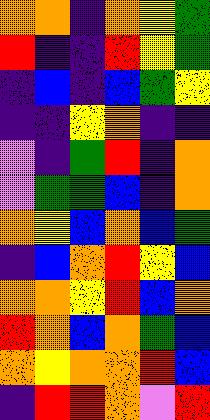[["orange", "orange", "indigo", "orange", "yellow", "green"], ["red", "indigo", "indigo", "red", "yellow", "green"], ["indigo", "blue", "indigo", "blue", "green", "yellow"], ["indigo", "indigo", "yellow", "orange", "indigo", "indigo"], ["violet", "indigo", "green", "red", "indigo", "orange"], ["violet", "green", "green", "blue", "indigo", "orange"], ["orange", "yellow", "blue", "orange", "blue", "green"], ["indigo", "blue", "orange", "red", "yellow", "blue"], ["orange", "orange", "yellow", "red", "blue", "orange"], ["red", "orange", "blue", "orange", "green", "blue"], ["orange", "yellow", "orange", "orange", "red", "blue"], ["indigo", "red", "red", "orange", "violet", "red"]]